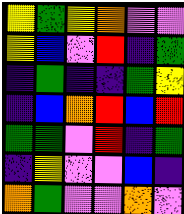[["yellow", "green", "yellow", "orange", "violet", "violet"], ["yellow", "blue", "violet", "red", "indigo", "green"], ["indigo", "green", "indigo", "indigo", "green", "yellow"], ["indigo", "blue", "orange", "red", "blue", "red"], ["green", "green", "violet", "red", "indigo", "green"], ["indigo", "yellow", "violet", "violet", "blue", "indigo"], ["orange", "green", "violet", "violet", "orange", "violet"]]